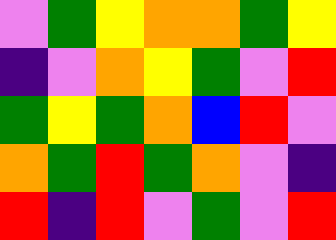[["violet", "green", "yellow", "orange", "orange", "green", "yellow"], ["indigo", "violet", "orange", "yellow", "green", "violet", "red"], ["green", "yellow", "green", "orange", "blue", "red", "violet"], ["orange", "green", "red", "green", "orange", "violet", "indigo"], ["red", "indigo", "red", "violet", "green", "violet", "red"]]